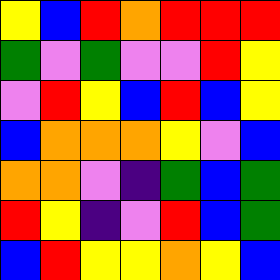[["yellow", "blue", "red", "orange", "red", "red", "red"], ["green", "violet", "green", "violet", "violet", "red", "yellow"], ["violet", "red", "yellow", "blue", "red", "blue", "yellow"], ["blue", "orange", "orange", "orange", "yellow", "violet", "blue"], ["orange", "orange", "violet", "indigo", "green", "blue", "green"], ["red", "yellow", "indigo", "violet", "red", "blue", "green"], ["blue", "red", "yellow", "yellow", "orange", "yellow", "blue"]]